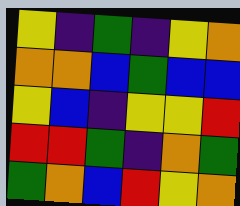[["yellow", "indigo", "green", "indigo", "yellow", "orange"], ["orange", "orange", "blue", "green", "blue", "blue"], ["yellow", "blue", "indigo", "yellow", "yellow", "red"], ["red", "red", "green", "indigo", "orange", "green"], ["green", "orange", "blue", "red", "yellow", "orange"]]